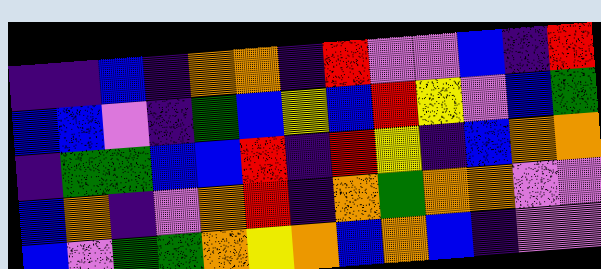[["indigo", "indigo", "blue", "indigo", "orange", "orange", "indigo", "red", "violet", "violet", "blue", "indigo", "red"], ["blue", "blue", "violet", "indigo", "green", "blue", "yellow", "blue", "red", "yellow", "violet", "blue", "green"], ["indigo", "green", "green", "blue", "blue", "red", "indigo", "red", "yellow", "indigo", "blue", "orange", "orange"], ["blue", "orange", "indigo", "violet", "orange", "red", "indigo", "orange", "green", "orange", "orange", "violet", "violet"], ["blue", "violet", "green", "green", "orange", "yellow", "orange", "blue", "orange", "blue", "indigo", "violet", "violet"]]